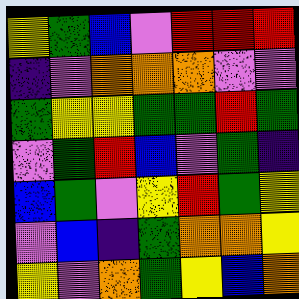[["yellow", "green", "blue", "violet", "red", "red", "red"], ["indigo", "violet", "orange", "orange", "orange", "violet", "violet"], ["green", "yellow", "yellow", "green", "green", "red", "green"], ["violet", "green", "red", "blue", "violet", "green", "indigo"], ["blue", "green", "violet", "yellow", "red", "green", "yellow"], ["violet", "blue", "indigo", "green", "orange", "orange", "yellow"], ["yellow", "violet", "orange", "green", "yellow", "blue", "orange"]]